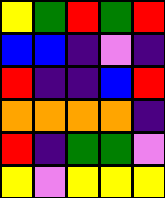[["yellow", "green", "red", "green", "red"], ["blue", "blue", "indigo", "violet", "indigo"], ["red", "indigo", "indigo", "blue", "red"], ["orange", "orange", "orange", "orange", "indigo"], ["red", "indigo", "green", "green", "violet"], ["yellow", "violet", "yellow", "yellow", "yellow"]]